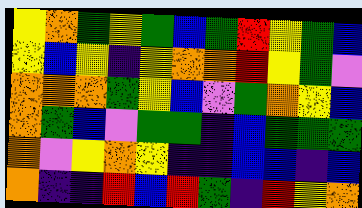[["yellow", "orange", "green", "yellow", "green", "blue", "green", "red", "yellow", "green", "blue"], ["yellow", "blue", "yellow", "indigo", "yellow", "orange", "orange", "red", "yellow", "green", "violet"], ["orange", "orange", "orange", "green", "yellow", "blue", "violet", "green", "orange", "yellow", "blue"], ["orange", "green", "blue", "violet", "green", "green", "indigo", "blue", "green", "green", "green"], ["orange", "violet", "yellow", "orange", "yellow", "indigo", "indigo", "blue", "blue", "indigo", "blue"], ["orange", "indigo", "indigo", "red", "blue", "red", "green", "indigo", "red", "yellow", "orange"]]